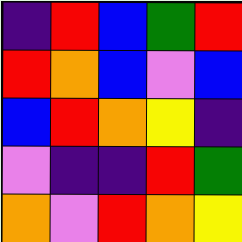[["indigo", "red", "blue", "green", "red"], ["red", "orange", "blue", "violet", "blue"], ["blue", "red", "orange", "yellow", "indigo"], ["violet", "indigo", "indigo", "red", "green"], ["orange", "violet", "red", "orange", "yellow"]]